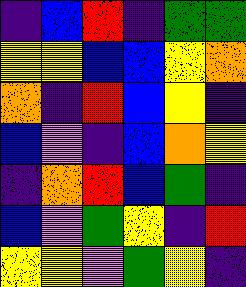[["indigo", "blue", "red", "indigo", "green", "green"], ["yellow", "yellow", "blue", "blue", "yellow", "orange"], ["orange", "indigo", "red", "blue", "yellow", "indigo"], ["blue", "violet", "indigo", "blue", "orange", "yellow"], ["indigo", "orange", "red", "blue", "green", "indigo"], ["blue", "violet", "green", "yellow", "indigo", "red"], ["yellow", "yellow", "violet", "green", "yellow", "indigo"]]